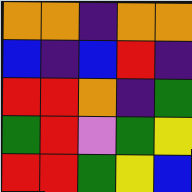[["orange", "orange", "indigo", "orange", "orange"], ["blue", "indigo", "blue", "red", "indigo"], ["red", "red", "orange", "indigo", "green"], ["green", "red", "violet", "green", "yellow"], ["red", "red", "green", "yellow", "blue"]]